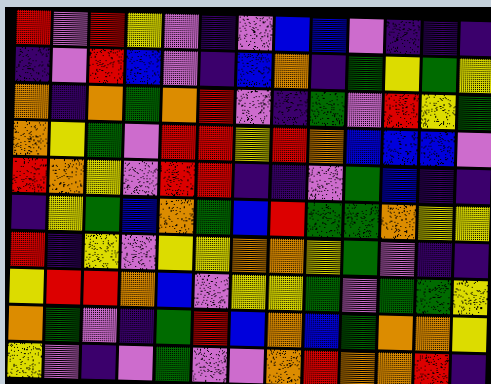[["red", "violet", "red", "yellow", "violet", "indigo", "violet", "blue", "blue", "violet", "indigo", "indigo", "indigo"], ["indigo", "violet", "red", "blue", "violet", "indigo", "blue", "orange", "indigo", "green", "yellow", "green", "yellow"], ["orange", "indigo", "orange", "green", "orange", "red", "violet", "indigo", "green", "violet", "red", "yellow", "green"], ["orange", "yellow", "green", "violet", "red", "red", "yellow", "red", "orange", "blue", "blue", "blue", "violet"], ["red", "orange", "yellow", "violet", "red", "red", "indigo", "indigo", "violet", "green", "blue", "indigo", "indigo"], ["indigo", "yellow", "green", "blue", "orange", "green", "blue", "red", "green", "green", "orange", "yellow", "yellow"], ["red", "indigo", "yellow", "violet", "yellow", "yellow", "orange", "orange", "yellow", "green", "violet", "indigo", "indigo"], ["yellow", "red", "red", "orange", "blue", "violet", "yellow", "yellow", "green", "violet", "green", "green", "yellow"], ["orange", "green", "violet", "indigo", "green", "red", "blue", "orange", "blue", "green", "orange", "orange", "yellow"], ["yellow", "violet", "indigo", "violet", "green", "violet", "violet", "orange", "red", "orange", "orange", "red", "indigo"]]